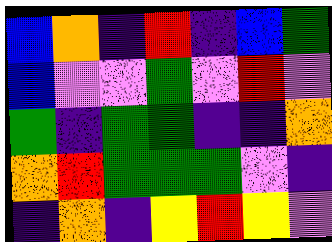[["blue", "orange", "indigo", "red", "indigo", "blue", "green"], ["blue", "violet", "violet", "green", "violet", "red", "violet"], ["green", "indigo", "green", "green", "indigo", "indigo", "orange"], ["orange", "red", "green", "green", "green", "violet", "indigo"], ["indigo", "orange", "indigo", "yellow", "red", "yellow", "violet"]]